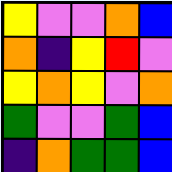[["yellow", "violet", "violet", "orange", "blue"], ["orange", "indigo", "yellow", "red", "violet"], ["yellow", "orange", "yellow", "violet", "orange"], ["green", "violet", "violet", "green", "blue"], ["indigo", "orange", "green", "green", "blue"]]